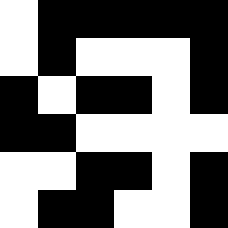[["white", "black", "black", "black", "black", "black"], ["white", "black", "white", "white", "white", "black"], ["black", "white", "black", "black", "white", "black"], ["black", "black", "white", "white", "white", "white"], ["white", "white", "black", "black", "white", "black"], ["white", "black", "black", "white", "white", "black"]]